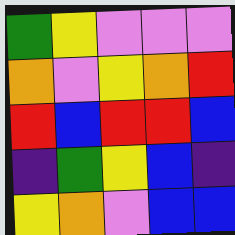[["green", "yellow", "violet", "violet", "violet"], ["orange", "violet", "yellow", "orange", "red"], ["red", "blue", "red", "red", "blue"], ["indigo", "green", "yellow", "blue", "indigo"], ["yellow", "orange", "violet", "blue", "blue"]]